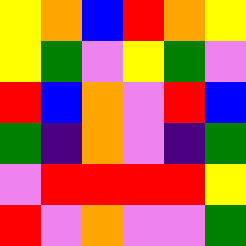[["yellow", "orange", "blue", "red", "orange", "yellow"], ["yellow", "green", "violet", "yellow", "green", "violet"], ["red", "blue", "orange", "violet", "red", "blue"], ["green", "indigo", "orange", "violet", "indigo", "green"], ["violet", "red", "red", "red", "red", "yellow"], ["red", "violet", "orange", "violet", "violet", "green"]]